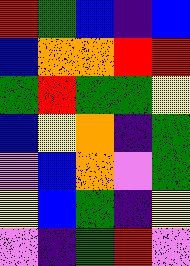[["red", "green", "blue", "indigo", "blue"], ["blue", "orange", "orange", "red", "red"], ["green", "red", "green", "green", "yellow"], ["blue", "yellow", "orange", "indigo", "green"], ["violet", "blue", "orange", "violet", "green"], ["yellow", "blue", "green", "indigo", "yellow"], ["violet", "indigo", "green", "red", "violet"]]